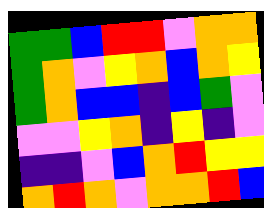[["green", "green", "blue", "red", "red", "violet", "orange", "orange"], ["green", "orange", "violet", "yellow", "orange", "blue", "orange", "yellow"], ["green", "orange", "blue", "blue", "indigo", "blue", "green", "violet"], ["violet", "violet", "yellow", "orange", "indigo", "yellow", "indigo", "violet"], ["indigo", "indigo", "violet", "blue", "orange", "red", "yellow", "yellow"], ["orange", "red", "orange", "violet", "orange", "orange", "red", "blue"]]